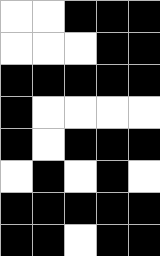[["white", "white", "black", "black", "black"], ["white", "white", "white", "black", "black"], ["black", "black", "black", "black", "black"], ["black", "white", "white", "white", "white"], ["black", "white", "black", "black", "black"], ["white", "black", "white", "black", "white"], ["black", "black", "black", "black", "black"], ["black", "black", "white", "black", "black"]]